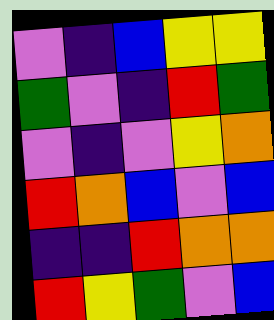[["violet", "indigo", "blue", "yellow", "yellow"], ["green", "violet", "indigo", "red", "green"], ["violet", "indigo", "violet", "yellow", "orange"], ["red", "orange", "blue", "violet", "blue"], ["indigo", "indigo", "red", "orange", "orange"], ["red", "yellow", "green", "violet", "blue"]]